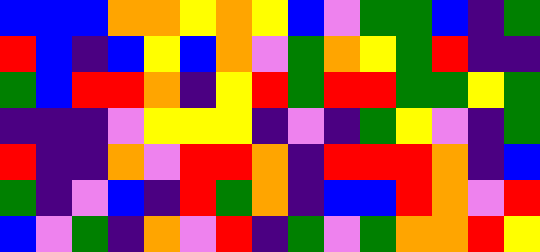[["blue", "blue", "blue", "orange", "orange", "yellow", "orange", "yellow", "blue", "violet", "green", "green", "blue", "indigo", "green"], ["red", "blue", "indigo", "blue", "yellow", "blue", "orange", "violet", "green", "orange", "yellow", "green", "red", "indigo", "indigo"], ["green", "blue", "red", "red", "orange", "indigo", "yellow", "red", "green", "red", "red", "green", "green", "yellow", "green"], ["indigo", "indigo", "indigo", "violet", "yellow", "yellow", "yellow", "indigo", "violet", "indigo", "green", "yellow", "violet", "indigo", "green"], ["red", "indigo", "indigo", "orange", "violet", "red", "red", "orange", "indigo", "red", "red", "red", "orange", "indigo", "blue"], ["green", "indigo", "violet", "blue", "indigo", "red", "green", "orange", "indigo", "blue", "blue", "red", "orange", "violet", "red"], ["blue", "violet", "green", "indigo", "orange", "violet", "red", "indigo", "green", "violet", "green", "orange", "orange", "red", "yellow"]]